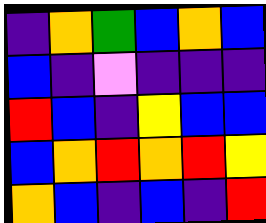[["indigo", "orange", "green", "blue", "orange", "blue"], ["blue", "indigo", "violet", "indigo", "indigo", "indigo"], ["red", "blue", "indigo", "yellow", "blue", "blue"], ["blue", "orange", "red", "orange", "red", "yellow"], ["orange", "blue", "indigo", "blue", "indigo", "red"]]